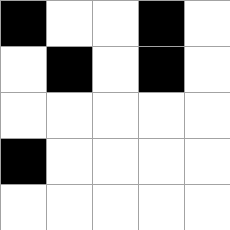[["black", "white", "white", "black", "white"], ["white", "black", "white", "black", "white"], ["white", "white", "white", "white", "white"], ["black", "white", "white", "white", "white"], ["white", "white", "white", "white", "white"]]